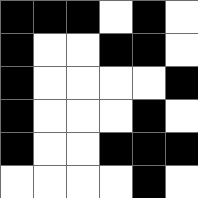[["black", "black", "black", "white", "black", "white"], ["black", "white", "white", "black", "black", "white"], ["black", "white", "white", "white", "white", "black"], ["black", "white", "white", "white", "black", "white"], ["black", "white", "white", "black", "black", "black"], ["white", "white", "white", "white", "black", "white"]]